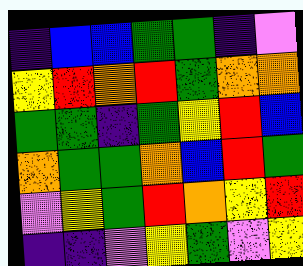[["indigo", "blue", "blue", "green", "green", "indigo", "violet"], ["yellow", "red", "orange", "red", "green", "orange", "orange"], ["green", "green", "indigo", "green", "yellow", "red", "blue"], ["orange", "green", "green", "orange", "blue", "red", "green"], ["violet", "yellow", "green", "red", "orange", "yellow", "red"], ["indigo", "indigo", "violet", "yellow", "green", "violet", "yellow"]]